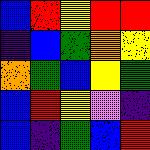[["blue", "red", "yellow", "red", "red"], ["indigo", "blue", "green", "orange", "yellow"], ["orange", "green", "blue", "yellow", "green"], ["blue", "red", "yellow", "violet", "indigo"], ["blue", "indigo", "green", "blue", "red"]]